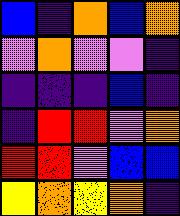[["blue", "indigo", "orange", "blue", "orange"], ["violet", "orange", "violet", "violet", "indigo"], ["indigo", "indigo", "indigo", "blue", "indigo"], ["indigo", "red", "red", "violet", "orange"], ["red", "red", "violet", "blue", "blue"], ["yellow", "orange", "yellow", "orange", "indigo"]]